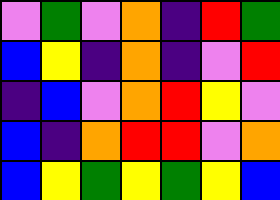[["violet", "green", "violet", "orange", "indigo", "red", "green"], ["blue", "yellow", "indigo", "orange", "indigo", "violet", "red"], ["indigo", "blue", "violet", "orange", "red", "yellow", "violet"], ["blue", "indigo", "orange", "red", "red", "violet", "orange"], ["blue", "yellow", "green", "yellow", "green", "yellow", "blue"]]